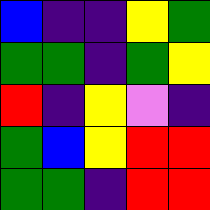[["blue", "indigo", "indigo", "yellow", "green"], ["green", "green", "indigo", "green", "yellow"], ["red", "indigo", "yellow", "violet", "indigo"], ["green", "blue", "yellow", "red", "red"], ["green", "green", "indigo", "red", "red"]]